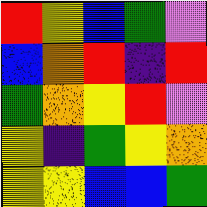[["red", "yellow", "blue", "green", "violet"], ["blue", "orange", "red", "indigo", "red"], ["green", "orange", "yellow", "red", "violet"], ["yellow", "indigo", "green", "yellow", "orange"], ["yellow", "yellow", "blue", "blue", "green"]]